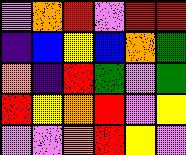[["violet", "orange", "red", "violet", "red", "red"], ["indigo", "blue", "yellow", "blue", "orange", "green"], ["orange", "indigo", "red", "green", "violet", "green"], ["red", "yellow", "orange", "red", "violet", "yellow"], ["violet", "violet", "orange", "red", "yellow", "violet"]]